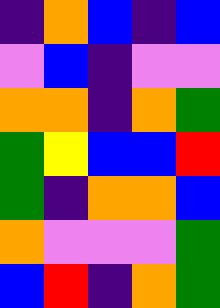[["indigo", "orange", "blue", "indigo", "blue"], ["violet", "blue", "indigo", "violet", "violet"], ["orange", "orange", "indigo", "orange", "green"], ["green", "yellow", "blue", "blue", "red"], ["green", "indigo", "orange", "orange", "blue"], ["orange", "violet", "violet", "violet", "green"], ["blue", "red", "indigo", "orange", "green"]]